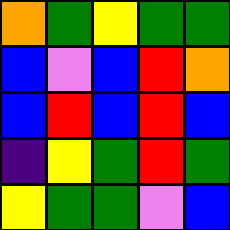[["orange", "green", "yellow", "green", "green"], ["blue", "violet", "blue", "red", "orange"], ["blue", "red", "blue", "red", "blue"], ["indigo", "yellow", "green", "red", "green"], ["yellow", "green", "green", "violet", "blue"]]